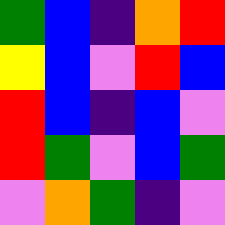[["green", "blue", "indigo", "orange", "red"], ["yellow", "blue", "violet", "red", "blue"], ["red", "blue", "indigo", "blue", "violet"], ["red", "green", "violet", "blue", "green"], ["violet", "orange", "green", "indigo", "violet"]]